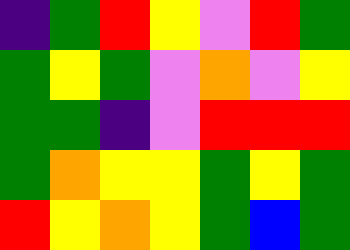[["indigo", "green", "red", "yellow", "violet", "red", "green"], ["green", "yellow", "green", "violet", "orange", "violet", "yellow"], ["green", "green", "indigo", "violet", "red", "red", "red"], ["green", "orange", "yellow", "yellow", "green", "yellow", "green"], ["red", "yellow", "orange", "yellow", "green", "blue", "green"]]